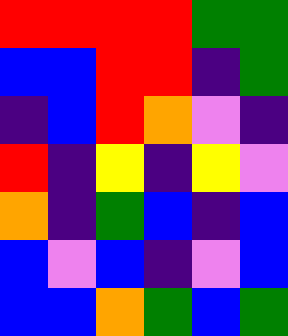[["red", "red", "red", "red", "green", "green"], ["blue", "blue", "red", "red", "indigo", "green"], ["indigo", "blue", "red", "orange", "violet", "indigo"], ["red", "indigo", "yellow", "indigo", "yellow", "violet"], ["orange", "indigo", "green", "blue", "indigo", "blue"], ["blue", "violet", "blue", "indigo", "violet", "blue"], ["blue", "blue", "orange", "green", "blue", "green"]]